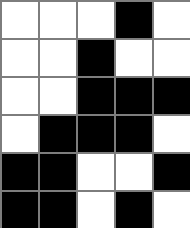[["white", "white", "white", "black", "white"], ["white", "white", "black", "white", "white"], ["white", "white", "black", "black", "black"], ["white", "black", "black", "black", "white"], ["black", "black", "white", "white", "black"], ["black", "black", "white", "black", "white"]]